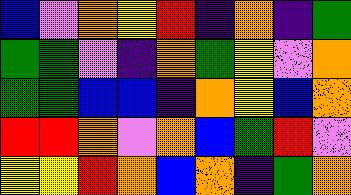[["blue", "violet", "orange", "yellow", "red", "indigo", "orange", "indigo", "green"], ["green", "green", "violet", "indigo", "orange", "green", "yellow", "violet", "orange"], ["green", "green", "blue", "blue", "indigo", "orange", "yellow", "blue", "orange"], ["red", "red", "orange", "violet", "orange", "blue", "green", "red", "violet"], ["yellow", "yellow", "red", "orange", "blue", "orange", "indigo", "green", "orange"]]